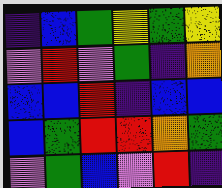[["indigo", "blue", "green", "yellow", "green", "yellow"], ["violet", "red", "violet", "green", "indigo", "orange"], ["blue", "blue", "red", "indigo", "blue", "blue"], ["blue", "green", "red", "red", "orange", "green"], ["violet", "green", "blue", "violet", "red", "indigo"]]